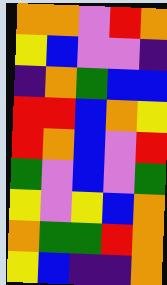[["orange", "orange", "violet", "red", "orange"], ["yellow", "blue", "violet", "violet", "indigo"], ["indigo", "orange", "green", "blue", "blue"], ["red", "red", "blue", "orange", "yellow"], ["red", "orange", "blue", "violet", "red"], ["green", "violet", "blue", "violet", "green"], ["yellow", "violet", "yellow", "blue", "orange"], ["orange", "green", "green", "red", "orange"], ["yellow", "blue", "indigo", "indigo", "orange"]]